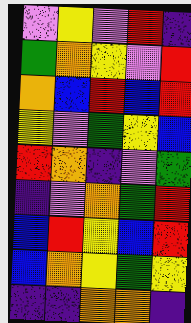[["violet", "yellow", "violet", "red", "indigo"], ["green", "orange", "yellow", "violet", "red"], ["orange", "blue", "red", "blue", "red"], ["yellow", "violet", "green", "yellow", "blue"], ["red", "orange", "indigo", "violet", "green"], ["indigo", "violet", "orange", "green", "red"], ["blue", "red", "yellow", "blue", "red"], ["blue", "orange", "yellow", "green", "yellow"], ["indigo", "indigo", "orange", "orange", "indigo"]]